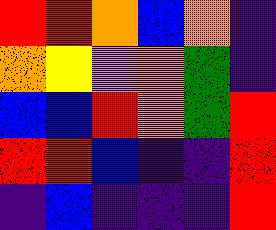[["red", "red", "orange", "blue", "orange", "indigo"], ["orange", "yellow", "violet", "orange", "green", "indigo"], ["blue", "blue", "red", "orange", "green", "red"], ["red", "red", "blue", "indigo", "indigo", "red"], ["indigo", "blue", "indigo", "indigo", "indigo", "red"]]